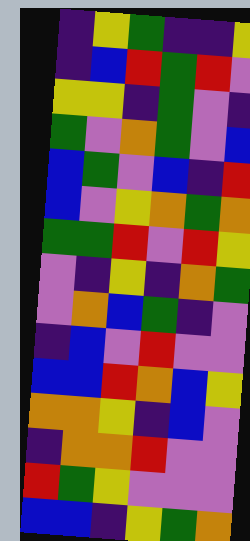[["indigo", "yellow", "green", "indigo", "indigo", "yellow"], ["indigo", "blue", "red", "green", "red", "violet"], ["yellow", "yellow", "indigo", "green", "violet", "indigo"], ["green", "violet", "orange", "green", "violet", "blue"], ["blue", "green", "violet", "blue", "indigo", "red"], ["blue", "violet", "yellow", "orange", "green", "orange"], ["green", "green", "red", "violet", "red", "yellow"], ["violet", "indigo", "yellow", "indigo", "orange", "green"], ["violet", "orange", "blue", "green", "indigo", "violet"], ["indigo", "blue", "violet", "red", "violet", "violet"], ["blue", "blue", "red", "orange", "blue", "yellow"], ["orange", "orange", "yellow", "indigo", "blue", "violet"], ["indigo", "orange", "orange", "red", "violet", "violet"], ["red", "green", "yellow", "violet", "violet", "violet"], ["blue", "blue", "indigo", "yellow", "green", "orange"]]